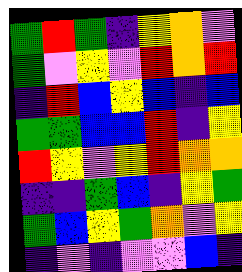[["green", "red", "green", "indigo", "yellow", "orange", "violet"], ["green", "violet", "yellow", "violet", "red", "orange", "red"], ["indigo", "red", "blue", "yellow", "blue", "indigo", "blue"], ["green", "green", "blue", "blue", "red", "indigo", "yellow"], ["red", "yellow", "violet", "yellow", "red", "orange", "orange"], ["indigo", "indigo", "green", "blue", "indigo", "yellow", "green"], ["green", "blue", "yellow", "green", "orange", "violet", "yellow"], ["indigo", "violet", "indigo", "violet", "violet", "blue", "indigo"]]